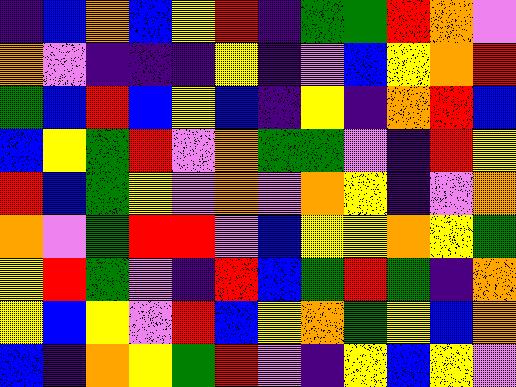[["indigo", "blue", "orange", "blue", "yellow", "red", "indigo", "green", "green", "red", "orange", "violet"], ["orange", "violet", "indigo", "indigo", "indigo", "yellow", "indigo", "violet", "blue", "yellow", "orange", "red"], ["green", "blue", "red", "blue", "yellow", "blue", "indigo", "yellow", "indigo", "orange", "red", "blue"], ["blue", "yellow", "green", "red", "violet", "orange", "green", "green", "violet", "indigo", "red", "yellow"], ["red", "blue", "green", "yellow", "violet", "orange", "violet", "orange", "yellow", "indigo", "violet", "orange"], ["orange", "violet", "green", "red", "red", "violet", "blue", "yellow", "yellow", "orange", "yellow", "green"], ["yellow", "red", "green", "violet", "indigo", "red", "blue", "green", "red", "green", "indigo", "orange"], ["yellow", "blue", "yellow", "violet", "red", "blue", "yellow", "orange", "green", "yellow", "blue", "orange"], ["blue", "indigo", "orange", "yellow", "green", "red", "violet", "indigo", "yellow", "blue", "yellow", "violet"]]